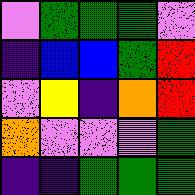[["violet", "green", "green", "green", "violet"], ["indigo", "blue", "blue", "green", "red"], ["violet", "yellow", "indigo", "orange", "red"], ["orange", "violet", "violet", "violet", "green"], ["indigo", "indigo", "green", "green", "green"]]